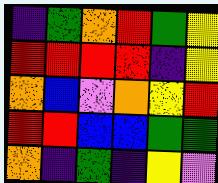[["indigo", "green", "orange", "red", "green", "yellow"], ["red", "red", "red", "red", "indigo", "yellow"], ["orange", "blue", "violet", "orange", "yellow", "red"], ["red", "red", "blue", "blue", "green", "green"], ["orange", "indigo", "green", "indigo", "yellow", "violet"]]